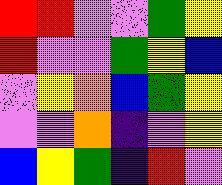[["red", "red", "violet", "violet", "green", "yellow"], ["red", "violet", "violet", "green", "yellow", "blue"], ["violet", "yellow", "orange", "blue", "green", "yellow"], ["violet", "violet", "orange", "indigo", "violet", "yellow"], ["blue", "yellow", "green", "indigo", "red", "violet"]]